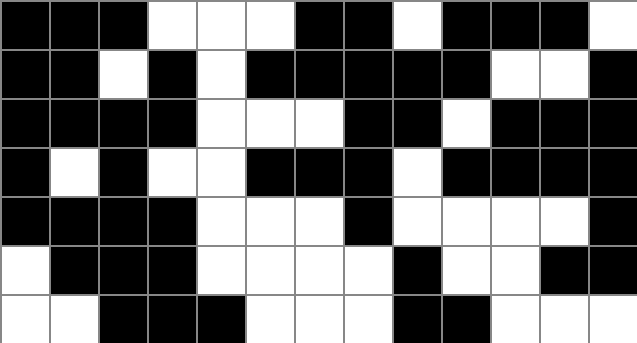[["black", "black", "black", "white", "white", "white", "black", "black", "white", "black", "black", "black", "white"], ["black", "black", "white", "black", "white", "black", "black", "black", "black", "black", "white", "white", "black"], ["black", "black", "black", "black", "white", "white", "white", "black", "black", "white", "black", "black", "black"], ["black", "white", "black", "white", "white", "black", "black", "black", "white", "black", "black", "black", "black"], ["black", "black", "black", "black", "white", "white", "white", "black", "white", "white", "white", "white", "black"], ["white", "black", "black", "black", "white", "white", "white", "white", "black", "white", "white", "black", "black"], ["white", "white", "black", "black", "black", "white", "white", "white", "black", "black", "white", "white", "white"]]